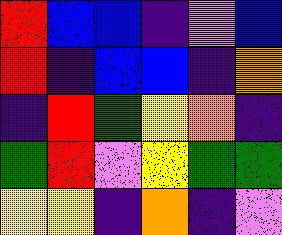[["red", "blue", "blue", "indigo", "violet", "blue"], ["red", "indigo", "blue", "blue", "indigo", "orange"], ["indigo", "red", "green", "yellow", "orange", "indigo"], ["green", "red", "violet", "yellow", "green", "green"], ["yellow", "yellow", "indigo", "orange", "indigo", "violet"]]